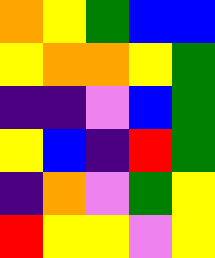[["orange", "yellow", "green", "blue", "blue"], ["yellow", "orange", "orange", "yellow", "green"], ["indigo", "indigo", "violet", "blue", "green"], ["yellow", "blue", "indigo", "red", "green"], ["indigo", "orange", "violet", "green", "yellow"], ["red", "yellow", "yellow", "violet", "yellow"]]